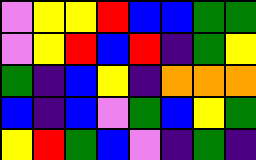[["violet", "yellow", "yellow", "red", "blue", "blue", "green", "green"], ["violet", "yellow", "red", "blue", "red", "indigo", "green", "yellow"], ["green", "indigo", "blue", "yellow", "indigo", "orange", "orange", "orange"], ["blue", "indigo", "blue", "violet", "green", "blue", "yellow", "green"], ["yellow", "red", "green", "blue", "violet", "indigo", "green", "indigo"]]